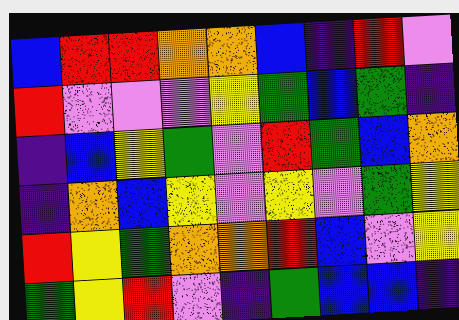[["blue", "red", "red", "orange", "orange", "blue", "indigo", "red", "violet"], ["red", "violet", "violet", "violet", "yellow", "green", "blue", "green", "indigo"], ["indigo", "blue", "yellow", "green", "violet", "red", "green", "blue", "orange"], ["indigo", "orange", "blue", "yellow", "violet", "yellow", "violet", "green", "yellow"], ["red", "yellow", "green", "orange", "orange", "red", "blue", "violet", "yellow"], ["green", "yellow", "red", "violet", "indigo", "green", "blue", "blue", "indigo"]]